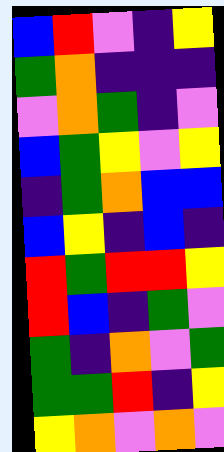[["blue", "red", "violet", "indigo", "yellow"], ["green", "orange", "indigo", "indigo", "indigo"], ["violet", "orange", "green", "indigo", "violet"], ["blue", "green", "yellow", "violet", "yellow"], ["indigo", "green", "orange", "blue", "blue"], ["blue", "yellow", "indigo", "blue", "indigo"], ["red", "green", "red", "red", "yellow"], ["red", "blue", "indigo", "green", "violet"], ["green", "indigo", "orange", "violet", "green"], ["green", "green", "red", "indigo", "yellow"], ["yellow", "orange", "violet", "orange", "violet"]]